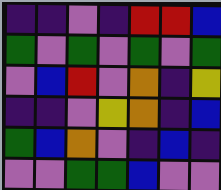[["indigo", "indigo", "violet", "indigo", "red", "red", "blue"], ["green", "violet", "green", "violet", "green", "violet", "green"], ["violet", "blue", "red", "violet", "orange", "indigo", "yellow"], ["indigo", "indigo", "violet", "yellow", "orange", "indigo", "blue"], ["green", "blue", "orange", "violet", "indigo", "blue", "indigo"], ["violet", "violet", "green", "green", "blue", "violet", "violet"]]